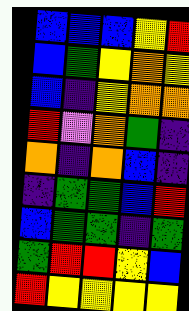[["blue", "blue", "blue", "yellow", "red"], ["blue", "green", "yellow", "orange", "yellow"], ["blue", "indigo", "yellow", "orange", "orange"], ["red", "violet", "orange", "green", "indigo"], ["orange", "indigo", "orange", "blue", "indigo"], ["indigo", "green", "green", "blue", "red"], ["blue", "green", "green", "indigo", "green"], ["green", "red", "red", "yellow", "blue"], ["red", "yellow", "yellow", "yellow", "yellow"]]